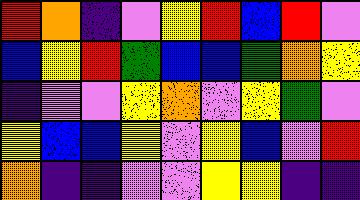[["red", "orange", "indigo", "violet", "yellow", "red", "blue", "red", "violet"], ["blue", "yellow", "red", "green", "blue", "blue", "green", "orange", "yellow"], ["indigo", "violet", "violet", "yellow", "orange", "violet", "yellow", "green", "violet"], ["yellow", "blue", "blue", "yellow", "violet", "yellow", "blue", "violet", "red"], ["orange", "indigo", "indigo", "violet", "violet", "yellow", "yellow", "indigo", "indigo"]]